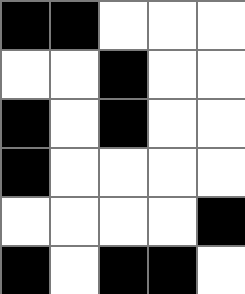[["black", "black", "white", "white", "white"], ["white", "white", "black", "white", "white"], ["black", "white", "black", "white", "white"], ["black", "white", "white", "white", "white"], ["white", "white", "white", "white", "black"], ["black", "white", "black", "black", "white"]]